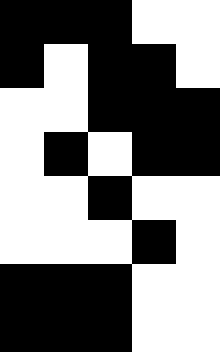[["black", "black", "black", "white", "white"], ["black", "white", "black", "black", "white"], ["white", "white", "black", "black", "black"], ["white", "black", "white", "black", "black"], ["white", "white", "black", "white", "white"], ["white", "white", "white", "black", "white"], ["black", "black", "black", "white", "white"], ["black", "black", "black", "white", "white"]]